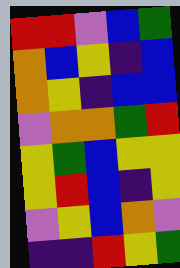[["red", "red", "violet", "blue", "green"], ["orange", "blue", "yellow", "indigo", "blue"], ["orange", "yellow", "indigo", "blue", "blue"], ["violet", "orange", "orange", "green", "red"], ["yellow", "green", "blue", "yellow", "yellow"], ["yellow", "red", "blue", "indigo", "yellow"], ["violet", "yellow", "blue", "orange", "violet"], ["indigo", "indigo", "red", "yellow", "green"]]